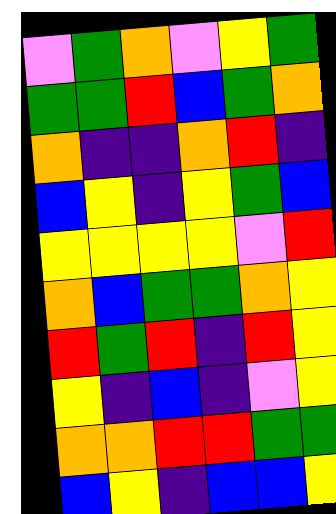[["violet", "green", "orange", "violet", "yellow", "green"], ["green", "green", "red", "blue", "green", "orange"], ["orange", "indigo", "indigo", "orange", "red", "indigo"], ["blue", "yellow", "indigo", "yellow", "green", "blue"], ["yellow", "yellow", "yellow", "yellow", "violet", "red"], ["orange", "blue", "green", "green", "orange", "yellow"], ["red", "green", "red", "indigo", "red", "yellow"], ["yellow", "indigo", "blue", "indigo", "violet", "yellow"], ["orange", "orange", "red", "red", "green", "green"], ["blue", "yellow", "indigo", "blue", "blue", "yellow"]]